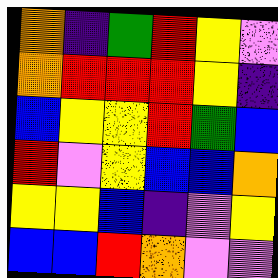[["orange", "indigo", "green", "red", "yellow", "violet"], ["orange", "red", "red", "red", "yellow", "indigo"], ["blue", "yellow", "yellow", "red", "green", "blue"], ["red", "violet", "yellow", "blue", "blue", "orange"], ["yellow", "yellow", "blue", "indigo", "violet", "yellow"], ["blue", "blue", "red", "orange", "violet", "violet"]]